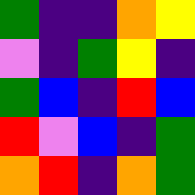[["green", "indigo", "indigo", "orange", "yellow"], ["violet", "indigo", "green", "yellow", "indigo"], ["green", "blue", "indigo", "red", "blue"], ["red", "violet", "blue", "indigo", "green"], ["orange", "red", "indigo", "orange", "green"]]